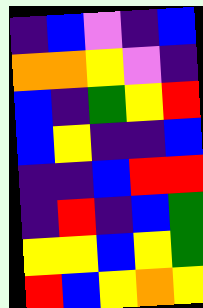[["indigo", "blue", "violet", "indigo", "blue"], ["orange", "orange", "yellow", "violet", "indigo"], ["blue", "indigo", "green", "yellow", "red"], ["blue", "yellow", "indigo", "indigo", "blue"], ["indigo", "indigo", "blue", "red", "red"], ["indigo", "red", "indigo", "blue", "green"], ["yellow", "yellow", "blue", "yellow", "green"], ["red", "blue", "yellow", "orange", "yellow"]]